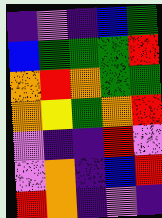[["indigo", "violet", "indigo", "blue", "green"], ["blue", "green", "green", "green", "red"], ["orange", "red", "orange", "green", "green"], ["orange", "yellow", "green", "orange", "red"], ["violet", "indigo", "indigo", "red", "violet"], ["violet", "orange", "indigo", "blue", "red"], ["red", "orange", "indigo", "violet", "indigo"]]